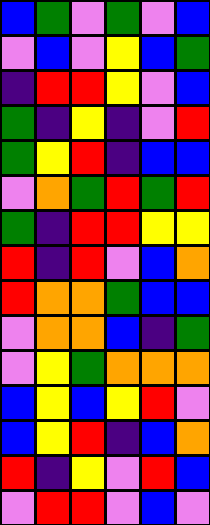[["blue", "green", "violet", "green", "violet", "blue"], ["violet", "blue", "violet", "yellow", "blue", "green"], ["indigo", "red", "red", "yellow", "violet", "blue"], ["green", "indigo", "yellow", "indigo", "violet", "red"], ["green", "yellow", "red", "indigo", "blue", "blue"], ["violet", "orange", "green", "red", "green", "red"], ["green", "indigo", "red", "red", "yellow", "yellow"], ["red", "indigo", "red", "violet", "blue", "orange"], ["red", "orange", "orange", "green", "blue", "blue"], ["violet", "orange", "orange", "blue", "indigo", "green"], ["violet", "yellow", "green", "orange", "orange", "orange"], ["blue", "yellow", "blue", "yellow", "red", "violet"], ["blue", "yellow", "red", "indigo", "blue", "orange"], ["red", "indigo", "yellow", "violet", "red", "blue"], ["violet", "red", "red", "violet", "blue", "violet"]]